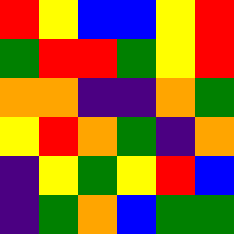[["red", "yellow", "blue", "blue", "yellow", "red"], ["green", "red", "red", "green", "yellow", "red"], ["orange", "orange", "indigo", "indigo", "orange", "green"], ["yellow", "red", "orange", "green", "indigo", "orange"], ["indigo", "yellow", "green", "yellow", "red", "blue"], ["indigo", "green", "orange", "blue", "green", "green"]]